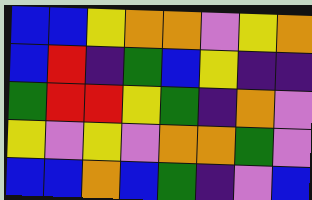[["blue", "blue", "yellow", "orange", "orange", "violet", "yellow", "orange"], ["blue", "red", "indigo", "green", "blue", "yellow", "indigo", "indigo"], ["green", "red", "red", "yellow", "green", "indigo", "orange", "violet"], ["yellow", "violet", "yellow", "violet", "orange", "orange", "green", "violet"], ["blue", "blue", "orange", "blue", "green", "indigo", "violet", "blue"]]